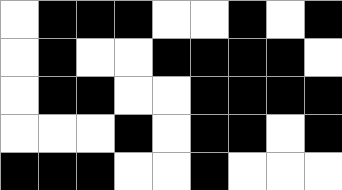[["white", "black", "black", "black", "white", "white", "black", "white", "black"], ["white", "black", "white", "white", "black", "black", "black", "black", "white"], ["white", "black", "black", "white", "white", "black", "black", "black", "black"], ["white", "white", "white", "black", "white", "black", "black", "white", "black"], ["black", "black", "black", "white", "white", "black", "white", "white", "white"]]